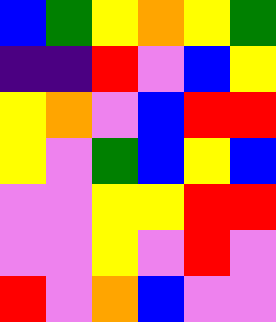[["blue", "green", "yellow", "orange", "yellow", "green"], ["indigo", "indigo", "red", "violet", "blue", "yellow"], ["yellow", "orange", "violet", "blue", "red", "red"], ["yellow", "violet", "green", "blue", "yellow", "blue"], ["violet", "violet", "yellow", "yellow", "red", "red"], ["violet", "violet", "yellow", "violet", "red", "violet"], ["red", "violet", "orange", "blue", "violet", "violet"]]